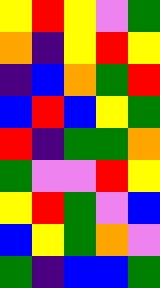[["yellow", "red", "yellow", "violet", "green"], ["orange", "indigo", "yellow", "red", "yellow"], ["indigo", "blue", "orange", "green", "red"], ["blue", "red", "blue", "yellow", "green"], ["red", "indigo", "green", "green", "orange"], ["green", "violet", "violet", "red", "yellow"], ["yellow", "red", "green", "violet", "blue"], ["blue", "yellow", "green", "orange", "violet"], ["green", "indigo", "blue", "blue", "green"]]